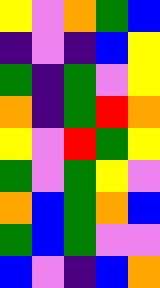[["yellow", "violet", "orange", "green", "blue"], ["indigo", "violet", "indigo", "blue", "yellow"], ["green", "indigo", "green", "violet", "yellow"], ["orange", "indigo", "green", "red", "orange"], ["yellow", "violet", "red", "green", "yellow"], ["green", "violet", "green", "yellow", "violet"], ["orange", "blue", "green", "orange", "blue"], ["green", "blue", "green", "violet", "violet"], ["blue", "violet", "indigo", "blue", "orange"]]